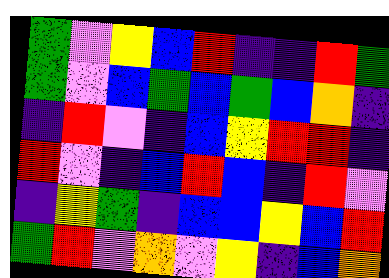[["green", "violet", "yellow", "blue", "red", "indigo", "indigo", "red", "green"], ["green", "violet", "blue", "green", "blue", "green", "blue", "orange", "indigo"], ["indigo", "red", "violet", "indigo", "blue", "yellow", "red", "red", "indigo"], ["red", "violet", "indigo", "blue", "red", "blue", "indigo", "red", "violet"], ["indigo", "yellow", "green", "indigo", "blue", "blue", "yellow", "blue", "red"], ["green", "red", "violet", "orange", "violet", "yellow", "indigo", "blue", "orange"]]